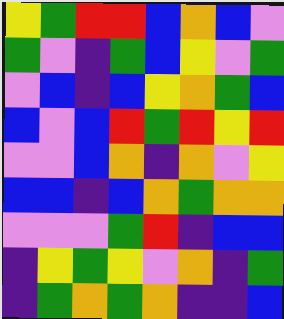[["yellow", "green", "red", "red", "blue", "orange", "blue", "violet"], ["green", "violet", "indigo", "green", "blue", "yellow", "violet", "green"], ["violet", "blue", "indigo", "blue", "yellow", "orange", "green", "blue"], ["blue", "violet", "blue", "red", "green", "red", "yellow", "red"], ["violet", "violet", "blue", "orange", "indigo", "orange", "violet", "yellow"], ["blue", "blue", "indigo", "blue", "orange", "green", "orange", "orange"], ["violet", "violet", "violet", "green", "red", "indigo", "blue", "blue"], ["indigo", "yellow", "green", "yellow", "violet", "orange", "indigo", "green"], ["indigo", "green", "orange", "green", "orange", "indigo", "indigo", "blue"]]